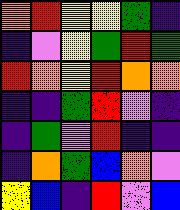[["orange", "red", "yellow", "yellow", "green", "indigo"], ["indigo", "violet", "yellow", "green", "red", "green"], ["red", "orange", "yellow", "red", "orange", "orange"], ["indigo", "indigo", "green", "red", "violet", "indigo"], ["indigo", "green", "violet", "red", "indigo", "indigo"], ["indigo", "orange", "green", "blue", "orange", "violet"], ["yellow", "blue", "indigo", "red", "violet", "blue"]]